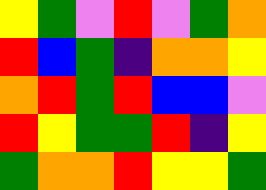[["yellow", "green", "violet", "red", "violet", "green", "orange"], ["red", "blue", "green", "indigo", "orange", "orange", "yellow"], ["orange", "red", "green", "red", "blue", "blue", "violet"], ["red", "yellow", "green", "green", "red", "indigo", "yellow"], ["green", "orange", "orange", "red", "yellow", "yellow", "green"]]